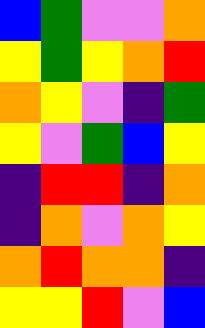[["blue", "green", "violet", "violet", "orange"], ["yellow", "green", "yellow", "orange", "red"], ["orange", "yellow", "violet", "indigo", "green"], ["yellow", "violet", "green", "blue", "yellow"], ["indigo", "red", "red", "indigo", "orange"], ["indigo", "orange", "violet", "orange", "yellow"], ["orange", "red", "orange", "orange", "indigo"], ["yellow", "yellow", "red", "violet", "blue"]]